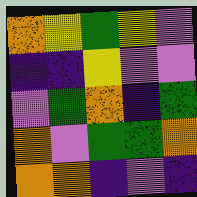[["orange", "yellow", "green", "yellow", "violet"], ["indigo", "indigo", "yellow", "violet", "violet"], ["violet", "green", "orange", "indigo", "green"], ["orange", "violet", "green", "green", "orange"], ["orange", "orange", "indigo", "violet", "indigo"]]